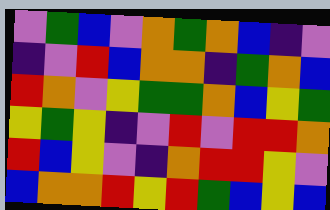[["violet", "green", "blue", "violet", "orange", "green", "orange", "blue", "indigo", "violet"], ["indigo", "violet", "red", "blue", "orange", "orange", "indigo", "green", "orange", "blue"], ["red", "orange", "violet", "yellow", "green", "green", "orange", "blue", "yellow", "green"], ["yellow", "green", "yellow", "indigo", "violet", "red", "violet", "red", "red", "orange"], ["red", "blue", "yellow", "violet", "indigo", "orange", "red", "red", "yellow", "violet"], ["blue", "orange", "orange", "red", "yellow", "red", "green", "blue", "yellow", "blue"]]